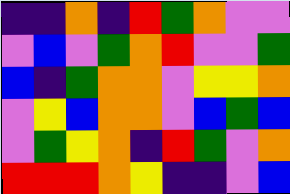[["indigo", "indigo", "orange", "indigo", "red", "green", "orange", "violet", "violet"], ["violet", "blue", "violet", "green", "orange", "red", "violet", "violet", "green"], ["blue", "indigo", "green", "orange", "orange", "violet", "yellow", "yellow", "orange"], ["violet", "yellow", "blue", "orange", "orange", "violet", "blue", "green", "blue"], ["violet", "green", "yellow", "orange", "indigo", "red", "green", "violet", "orange"], ["red", "red", "red", "orange", "yellow", "indigo", "indigo", "violet", "blue"]]